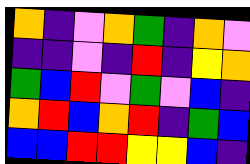[["orange", "indigo", "violet", "orange", "green", "indigo", "orange", "violet"], ["indigo", "indigo", "violet", "indigo", "red", "indigo", "yellow", "orange"], ["green", "blue", "red", "violet", "green", "violet", "blue", "indigo"], ["orange", "red", "blue", "orange", "red", "indigo", "green", "blue"], ["blue", "blue", "red", "red", "yellow", "yellow", "blue", "indigo"]]